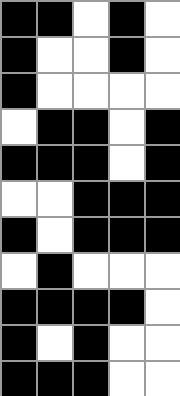[["black", "black", "white", "black", "white"], ["black", "white", "white", "black", "white"], ["black", "white", "white", "white", "white"], ["white", "black", "black", "white", "black"], ["black", "black", "black", "white", "black"], ["white", "white", "black", "black", "black"], ["black", "white", "black", "black", "black"], ["white", "black", "white", "white", "white"], ["black", "black", "black", "black", "white"], ["black", "white", "black", "white", "white"], ["black", "black", "black", "white", "white"]]